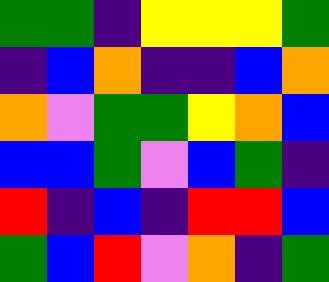[["green", "green", "indigo", "yellow", "yellow", "yellow", "green"], ["indigo", "blue", "orange", "indigo", "indigo", "blue", "orange"], ["orange", "violet", "green", "green", "yellow", "orange", "blue"], ["blue", "blue", "green", "violet", "blue", "green", "indigo"], ["red", "indigo", "blue", "indigo", "red", "red", "blue"], ["green", "blue", "red", "violet", "orange", "indigo", "green"]]